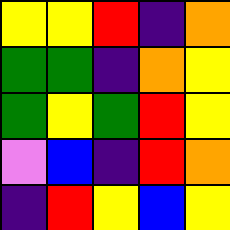[["yellow", "yellow", "red", "indigo", "orange"], ["green", "green", "indigo", "orange", "yellow"], ["green", "yellow", "green", "red", "yellow"], ["violet", "blue", "indigo", "red", "orange"], ["indigo", "red", "yellow", "blue", "yellow"]]